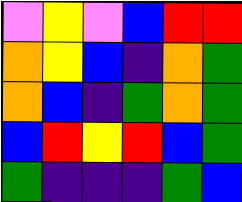[["violet", "yellow", "violet", "blue", "red", "red"], ["orange", "yellow", "blue", "indigo", "orange", "green"], ["orange", "blue", "indigo", "green", "orange", "green"], ["blue", "red", "yellow", "red", "blue", "green"], ["green", "indigo", "indigo", "indigo", "green", "blue"]]